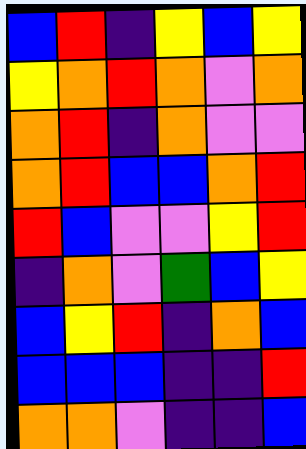[["blue", "red", "indigo", "yellow", "blue", "yellow"], ["yellow", "orange", "red", "orange", "violet", "orange"], ["orange", "red", "indigo", "orange", "violet", "violet"], ["orange", "red", "blue", "blue", "orange", "red"], ["red", "blue", "violet", "violet", "yellow", "red"], ["indigo", "orange", "violet", "green", "blue", "yellow"], ["blue", "yellow", "red", "indigo", "orange", "blue"], ["blue", "blue", "blue", "indigo", "indigo", "red"], ["orange", "orange", "violet", "indigo", "indigo", "blue"]]